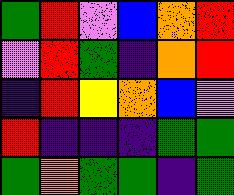[["green", "red", "violet", "blue", "orange", "red"], ["violet", "red", "green", "indigo", "orange", "red"], ["indigo", "red", "yellow", "orange", "blue", "violet"], ["red", "indigo", "indigo", "indigo", "green", "green"], ["green", "orange", "green", "green", "indigo", "green"]]